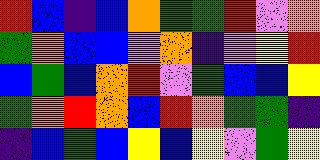[["red", "blue", "indigo", "blue", "orange", "green", "green", "red", "violet", "orange"], ["green", "orange", "blue", "blue", "violet", "orange", "indigo", "violet", "yellow", "red"], ["blue", "green", "blue", "orange", "red", "violet", "green", "blue", "blue", "yellow"], ["green", "orange", "red", "orange", "blue", "red", "orange", "green", "green", "indigo"], ["indigo", "blue", "green", "blue", "yellow", "blue", "yellow", "violet", "green", "yellow"]]